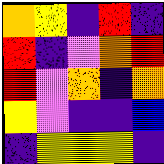[["orange", "yellow", "indigo", "red", "indigo"], ["red", "indigo", "violet", "orange", "red"], ["red", "violet", "orange", "indigo", "orange"], ["yellow", "violet", "indigo", "indigo", "blue"], ["indigo", "yellow", "yellow", "yellow", "indigo"]]